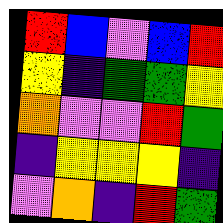[["red", "blue", "violet", "blue", "red"], ["yellow", "indigo", "green", "green", "yellow"], ["orange", "violet", "violet", "red", "green"], ["indigo", "yellow", "yellow", "yellow", "indigo"], ["violet", "orange", "indigo", "red", "green"]]